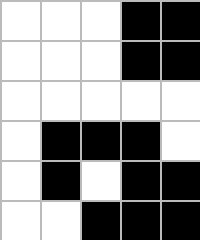[["white", "white", "white", "black", "black"], ["white", "white", "white", "black", "black"], ["white", "white", "white", "white", "white"], ["white", "black", "black", "black", "white"], ["white", "black", "white", "black", "black"], ["white", "white", "black", "black", "black"]]